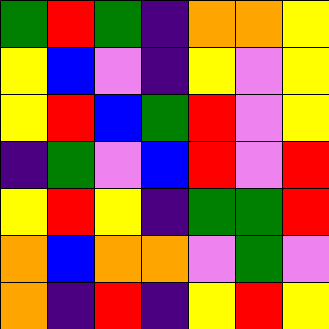[["green", "red", "green", "indigo", "orange", "orange", "yellow"], ["yellow", "blue", "violet", "indigo", "yellow", "violet", "yellow"], ["yellow", "red", "blue", "green", "red", "violet", "yellow"], ["indigo", "green", "violet", "blue", "red", "violet", "red"], ["yellow", "red", "yellow", "indigo", "green", "green", "red"], ["orange", "blue", "orange", "orange", "violet", "green", "violet"], ["orange", "indigo", "red", "indigo", "yellow", "red", "yellow"]]